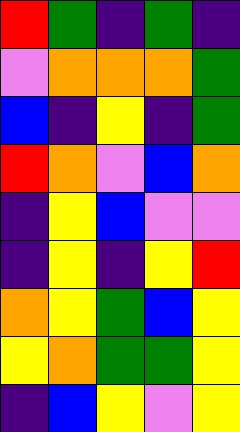[["red", "green", "indigo", "green", "indigo"], ["violet", "orange", "orange", "orange", "green"], ["blue", "indigo", "yellow", "indigo", "green"], ["red", "orange", "violet", "blue", "orange"], ["indigo", "yellow", "blue", "violet", "violet"], ["indigo", "yellow", "indigo", "yellow", "red"], ["orange", "yellow", "green", "blue", "yellow"], ["yellow", "orange", "green", "green", "yellow"], ["indigo", "blue", "yellow", "violet", "yellow"]]